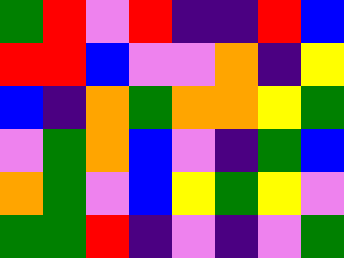[["green", "red", "violet", "red", "indigo", "indigo", "red", "blue"], ["red", "red", "blue", "violet", "violet", "orange", "indigo", "yellow"], ["blue", "indigo", "orange", "green", "orange", "orange", "yellow", "green"], ["violet", "green", "orange", "blue", "violet", "indigo", "green", "blue"], ["orange", "green", "violet", "blue", "yellow", "green", "yellow", "violet"], ["green", "green", "red", "indigo", "violet", "indigo", "violet", "green"]]